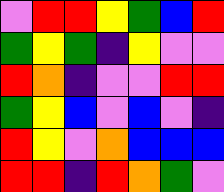[["violet", "red", "red", "yellow", "green", "blue", "red"], ["green", "yellow", "green", "indigo", "yellow", "violet", "violet"], ["red", "orange", "indigo", "violet", "violet", "red", "red"], ["green", "yellow", "blue", "violet", "blue", "violet", "indigo"], ["red", "yellow", "violet", "orange", "blue", "blue", "blue"], ["red", "red", "indigo", "red", "orange", "green", "violet"]]